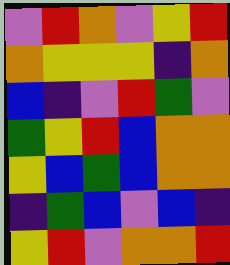[["violet", "red", "orange", "violet", "yellow", "red"], ["orange", "yellow", "yellow", "yellow", "indigo", "orange"], ["blue", "indigo", "violet", "red", "green", "violet"], ["green", "yellow", "red", "blue", "orange", "orange"], ["yellow", "blue", "green", "blue", "orange", "orange"], ["indigo", "green", "blue", "violet", "blue", "indigo"], ["yellow", "red", "violet", "orange", "orange", "red"]]